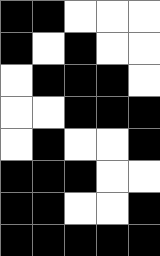[["black", "black", "white", "white", "white"], ["black", "white", "black", "white", "white"], ["white", "black", "black", "black", "white"], ["white", "white", "black", "black", "black"], ["white", "black", "white", "white", "black"], ["black", "black", "black", "white", "white"], ["black", "black", "white", "white", "black"], ["black", "black", "black", "black", "black"]]